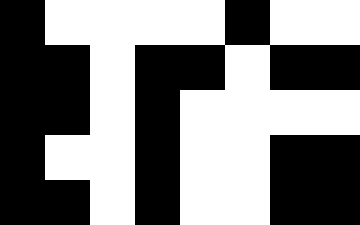[["black", "white", "white", "white", "white", "black", "white", "white"], ["black", "black", "white", "black", "black", "white", "black", "black"], ["black", "black", "white", "black", "white", "white", "white", "white"], ["black", "white", "white", "black", "white", "white", "black", "black"], ["black", "black", "white", "black", "white", "white", "black", "black"]]